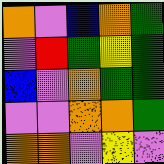[["orange", "violet", "blue", "orange", "green"], ["violet", "red", "green", "yellow", "green"], ["blue", "violet", "orange", "green", "green"], ["violet", "violet", "orange", "orange", "green"], ["orange", "orange", "violet", "yellow", "violet"]]